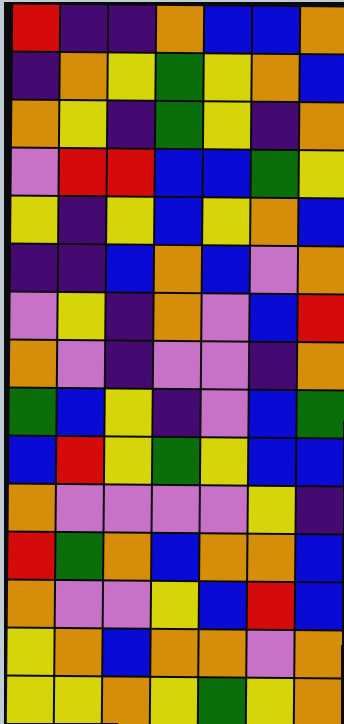[["red", "indigo", "indigo", "orange", "blue", "blue", "orange"], ["indigo", "orange", "yellow", "green", "yellow", "orange", "blue"], ["orange", "yellow", "indigo", "green", "yellow", "indigo", "orange"], ["violet", "red", "red", "blue", "blue", "green", "yellow"], ["yellow", "indigo", "yellow", "blue", "yellow", "orange", "blue"], ["indigo", "indigo", "blue", "orange", "blue", "violet", "orange"], ["violet", "yellow", "indigo", "orange", "violet", "blue", "red"], ["orange", "violet", "indigo", "violet", "violet", "indigo", "orange"], ["green", "blue", "yellow", "indigo", "violet", "blue", "green"], ["blue", "red", "yellow", "green", "yellow", "blue", "blue"], ["orange", "violet", "violet", "violet", "violet", "yellow", "indigo"], ["red", "green", "orange", "blue", "orange", "orange", "blue"], ["orange", "violet", "violet", "yellow", "blue", "red", "blue"], ["yellow", "orange", "blue", "orange", "orange", "violet", "orange"], ["yellow", "yellow", "orange", "yellow", "green", "yellow", "orange"]]